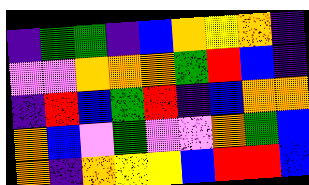[["indigo", "green", "green", "indigo", "blue", "orange", "yellow", "orange", "indigo"], ["violet", "violet", "orange", "orange", "orange", "green", "red", "blue", "indigo"], ["indigo", "red", "blue", "green", "red", "indigo", "blue", "orange", "orange"], ["orange", "blue", "violet", "green", "violet", "violet", "orange", "green", "blue"], ["orange", "indigo", "orange", "yellow", "yellow", "blue", "red", "red", "blue"]]